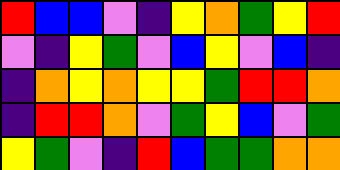[["red", "blue", "blue", "violet", "indigo", "yellow", "orange", "green", "yellow", "red"], ["violet", "indigo", "yellow", "green", "violet", "blue", "yellow", "violet", "blue", "indigo"], ["indigo", "orange", "yellow", "orange", "yellow", "yellow", "green", "red", "red", "orange"], ["indigo", "red", "red", "orange", "violet", "green", "yellow", "blue", "violet", "green"], ["yellow", "green", "violet", "indigo", "red", "blue", "green", "green", "orange", "orange"]]